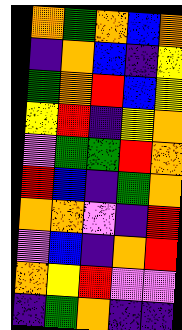[["orange", "green", "orange", "blue", "orange"], ["indigo", "orange", "blue", "indigo", "yellow"], ["green", "orange", "red", "blue", "yellow"], ["yellow", "red", "indigo", "yellow", "orange"], ["violet", "green", "green", "red", "orange"], ["red", "blue", "indigo", "green", "orange"], ["orange", "orange", "violet", "indigo", "red"], ["violet", "blue", "indigo", "orange", "red"], ["orange", "yellow", "red", "violet", "violet"], ["indigo", "green", "orange", "indigo", "indigo"]]